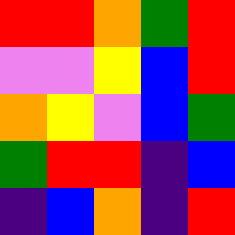[["red", "red", "orange", "green", "red"], ["violet", "violet", "yellow", "blue", "red"], ["orange", "yellow", "violet", "blue", "green"], ["green", "red", "red", "indigo", "blue"], ["indigo", "blue", "orange", "indigo", "red"]]